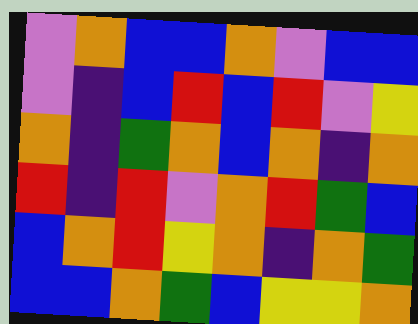[["violet", "orange", "blue", "blue", "orange", "violet", "blue", "blue"], ["violet", "indigo", "blue", "red", "blue", "red", "violet", "yellow"], ["orange", "indigo", "green", "orange", "blue", "orange", "indigo", "orange"], ["red", "indigo", "red", "violet", "orange", "red", "green", "blue"], ["blue", "orange", "red", "yellow", "orange", "indigo", "orange", "green"], ["blue", "blue", "orange", "green", "blue", "yellow", "yellow", "orange"]]